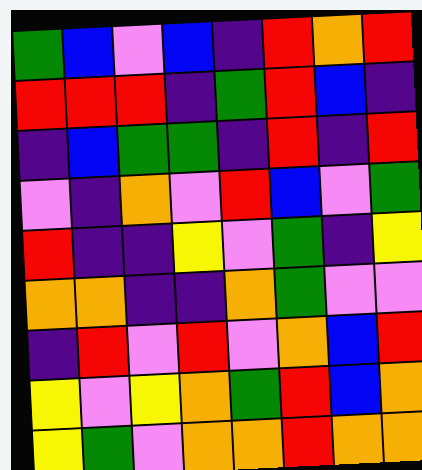[["green", "blue", "violet", "blue", "indigo", "red", "orange", "red"], ["red", "red", "red", "indigo", "green", "red", "blue", "indigo"], ["indigo", "blue", "green", "green", "indigo", "red", "indigo", "red"], ["violet", "indigo", "orange", "violet", "red", "blue", "violet", "green"], ["red", "indigo", "indigo", "yellow", "violet", "green", "indigo", "yellow"], ["orange", "orange", "indigo", "indigo", "orange", "green", "violet", "violet"], ["indigo", "red", "violet", "red", "violet", "orange", "blue", "red"], ["yellow", "violet", "yellow", "orange", "green", "red", "blue", "orange"], ["yellow", "green", "violet", "orange", "orange", "red", "orange", "orange"]]